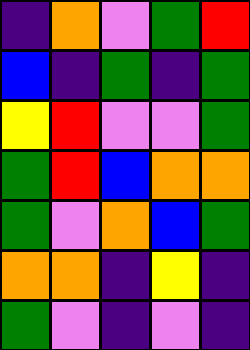[["indigo", "orange", "violet", "green", "red"], ["blue", "indigo", "green", "indigo", "green"], ["yellow", "red", "violet", "violet", "green"], ["green", "red", "blue", "orange", "orange"], ["green", "violet", "orange", "blue", "green"], ["orange", "orange", "indigo", "yellow", "indigo"], ["green", "violet", "indigo", "violet", "indigo"]]